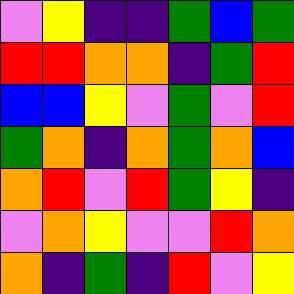[["violet", "yellow", "indigo", "indigo", "green", "blue", "green"], ["red", "red", "orange", "orange", "indigo", "green", "red"], ["blue", "blue", "yellow", "violet", "green", "violet", "red"], ["green", "orange", "indigo", "orange", "green", "orange", "blue"], ["orange", "red", "violet", "red", "green", "yellow", "indigo"], ["violet", "orange", "yellow", "violet", "violet", "red", "orange"], ["orange", "indigo", "green", "indigo", "red", "violet", "yellow"]]